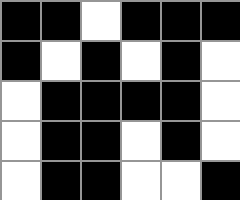[["black", "black", "white", "black", "black", "black"], ["black", "white", "black", "white", "black", "white"], ["white", "black", "black", "black", "black", "white"], ["white", "black", "black", "white", "black", "white"], ["white", "black", "black", "white", "white", "black"]]